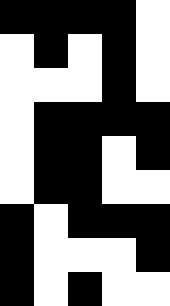[["black", "black", "black", "black", "white"], ["white", "black", "white", "black", "white"], ["white", "white", "white", "black", "white"], ["white", "black", "black", "black", "black"], ["white", "black", "black", "white", "black"], ["white", "black", "black", "white", "white"], ["black", "white", "black", "black", "black"], ["black", "white", "white", "white", "black"], ["black", "white", "black", "white", "white"]]